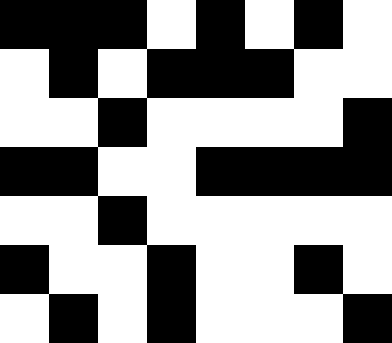[["black", "black", "black", "white", "black", "white", "black", "white"], ["white", "black", "white", "black", "black", "black", "white", "white"], ["white", "white", "black", "white", "white", "white", "white", "black"], ["black", "black", "white", "white", "black", "black", "black", "black"], ["white", "white", "black", "white", "white", "white", "white", "white"], ["black", "white", "white", "black", "white", "white", "black", "white"], ["white", "black", "white", "black", "white", "white", "white", "black"]]